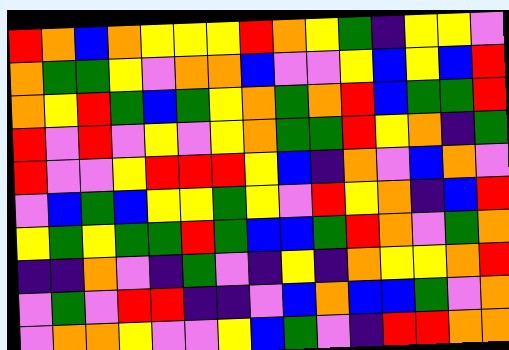[["red", "orange", "blue", "orange", "yellow", "yellow", "yellow", "red", "orange", "yellow", "green", "indigo", "yellow", "yellow", "violet"], ["orange", "green", "green", "yellow", "violet", "orange", "orange", "blue", "violet", "violet", "yellow", "blue", "yellow", "blue", "red"], ["orange", "yellow", "red", "green", "blue", "green", "yellow", "orange", "green", "orange", "red", "blue", "green", "green", "red"], ["red", "violet", "red", "violet", "yellow", "violet", "yellow", "orange", "green", "green", "red", "yellow", "orange", "indigo", "green"], ["red", "violet", "violet", "yellow", "red", "red", "red", "yellow", "blue", "indigo", "orange", "violet", "blue", "orange", "violet"], ["violet", "blue", "green", "blue", "yellow", "yellow", "green", "yellow", "violet", "red", "yellow", "orange", "indigo", "blue", "red"], ["yellow", "green", "yellow", "green", "green", "red", "green", "blue", "blue", "green", "red", "orange", "violet", "green", "orange"], ["indigo", "indigo", "orange", "violet", "indigo", "green", "violet", "indigo", "yellow", "indigo", "orange", "yellow", "yellow", "orange", "red"], ["violet", "green", "violet", "red", "red", "indigo", "indigo", "violet", "blue", "orange", "blue", "blue", "green", "violet", "orange"], ["violet", "orange", "orange", "yellow", "violet", "violet", "yellow", "blue", "green", "violet", "indigo", "red", "red", "orange", "orange"]]